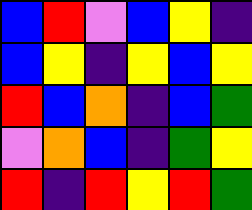[["blue", "red", "violet", "blue", "yellow", "indigo"], ["blue", "yellow", "indigo", "yellow", "blue", "yellow"], ["red", "blue", "orange", "indigo", "blue", "green"], ["violet", "orange", "blue", "indigo", "green", "yellow"], ["red", "indigo", "red", "yellow", "red", "green"]]